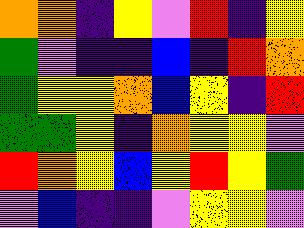[["orange", "orange", "indigo", "yellow", "violet", "red", "indigo", "yellow"], ["green", "violet", "indigo", "indigo", "blue", "indigo", "red", "orange"], ["green", "yellow", "yellow", "orange", "blue", "yellow", "indigo", "red"], ["green", "green", "yellow", "indigo", "orange", "yellow", "yellow", "violet"], ["red", "orange", "yellow", "blue", "yellow", "red", "yellow", "green"], ["violet", "blue", "indigo", "indigo", "violet", "yellow", "yellow", "violet"]]